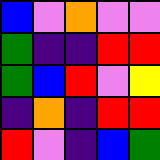[["blue", "violet", "orange", "violet", "violet"], ["green", "indigo", "indigo", "red", "red"], ["green", "blue", "red", "violet", "yellow"], ["indigo", "orange", "indigo", "red", "red"], ["red", "violet", "indigo", "blue", "green"]]